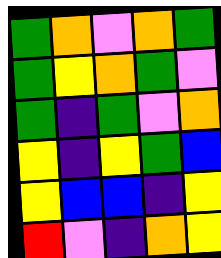[["green", "orange", "violet", "orange", "green"], ["green", "yellow", "orange", "green", "violet"], ["green", "indigo", "green", "violet", "orange"], ["yellow", "indigo", "yellow", "green", "blue"], ["yellow", "blue", "blue", "indigo", "yellow"], ["red", "violet", "indigo", "orange", "yellow"]]